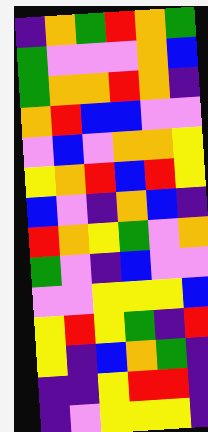[["indigo", "orange", "green", "red", "orange", "green"], ["green", "violet", "violet", "violet", "orange", "blue"], ["green", "orange", "orange", "red", "orange", "indigo"], ["orange", "red", "blue", "blue", "violet", "violet"], ["violet", "blue", "violet", "orange", "orange", "yellow"], ["yellow", "orange", "red", "blue", "red", "yellow"], ["blue", "violet", "indigo", "orange", "blue", "indigo"], ["red", "orange", "yellow", "green", "violet", "orange"], ["green", "violet", "indigo", "blue", "violet", "violet"], ["violet", "violet", "yellow", "yellow", "yellow", "blue"], ["yellow", "red", "yellow", "green", "indigo", "red"], ["yellow", "indigo", "blue", "orange", "green", "indigo"], ["indigo", "indigo", "yellow", "red", "red", "indigo"], ["indigo", "violet", "yellow", "yellow", "yellow", "indigo"]]